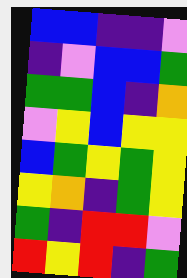[["blue", "blue", "indigo", "indigo", "violet"], ["indigo", "violet", "blue", "blue", "green"], ["green", "green", "blue", "indigo", "orange"], ["violet", "yellow", "blue", "yellow", "yellow"], ["blue", "green", "yellow", "green", "yellow"], ["yellow", "orange", "indigo", "green", "yellow"], ["green", "indigo", "red", "red", "violet"], ["red", "yellow", "red", "indigo", "green"]]